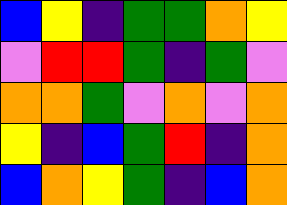[["blue", "yellow", "indigo", "green", "green", "orange", "yellow"], ["violet", "red", "red", "green", "indigo", "green", "violet"], ["orange", "orange", "green", "violet", "orange", "violet", "orange"], ["yellow", "indigo", "blue", "green", "red", "indigo", "orange"], ["blue", "orange", "yellow", "green", "indigo", "blue", "orange"]]